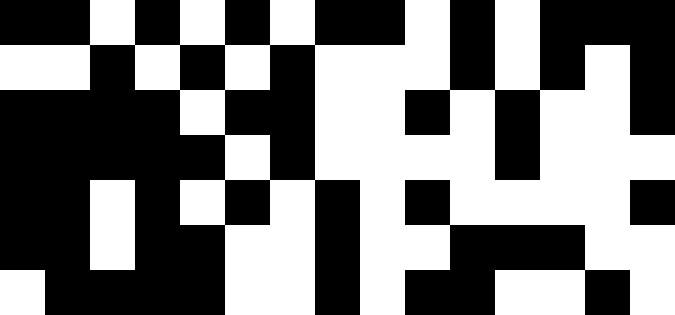[["black", "black", "white", "black", "white", "black", "white", "black", "black", "white", "black", "white", "black", "black", "black"], ["white", "white", "black", "white", "black", "white", "black", "white", "white", "white", "black", "white", "black", "white", "black"], ["black", "black", "black", "black", "white", "black", "black", "white", "white", "black", "white", "black", "white", "white", "black"], ["black", "black", "black", "black", "black", "white", "black", "white", "white", "white", "white", "black", "white", "white", "white"], ["black", "black", "white", "black", "white", "black", "white", "black", "white", "black", "white", "white", "white", "white", "black"], ["black", "black", "white", "black", "black", "white", "white", "black", "white", "white", "black", "black", "black", "white", "white"], ["white", "black", "black", "black", "black", "white", "white", "black", "white", "black", "black", "white", "white", "black", "white"]]